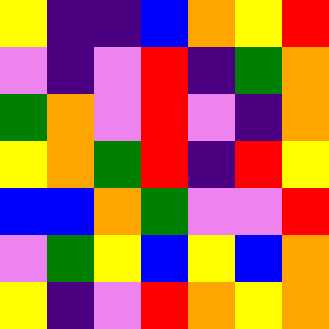[["yellow", "indigo", "indigo", "blue", "orange", "yellow", "red"], ["violet", "indigo", "violet", "red", "indigo", "green", "orange"], ["green", "orange", "violet", "red", "violet", "indigo", "orange"], ["yellow", "orange", "green", "red", "indigo", "red", "yellow"], ["blue", "blue", "orange", "green", "violet", "violet", "red"], ["violet", "green", "yellow", "blue", "yellow", "blue", "orange"], ["yellow", "indigo", "violet", "red", "orange", "yellow", "orange"]]